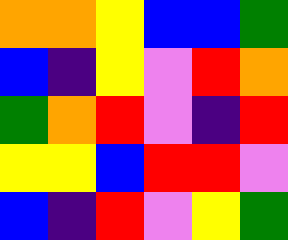[["orange", "orange", "yellow", "blue", "blue", "green"], ["blue", "indigo", "yellow", "violet", "red", "orange"], ["green", "orange", "red", "violet", "indigo", "red"], ["yellow", "yellow", "blue", "red", "red", "violet"], ["blue", "indigo", "red", "violet", "yellow", "green"]]